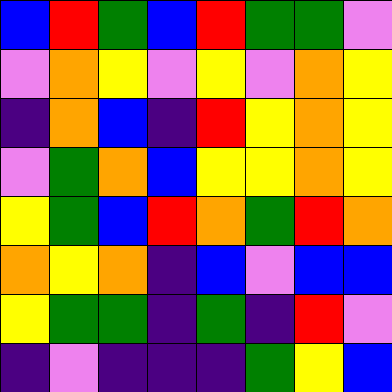[["blue", "red", "green", "blue", "red", "green", "green", "violet"], ["violet", "orange", "yellow", "violet", "yellow", "violet", "orange", "yellow"], ["indigo", "orange", "blue", "indigo", "red", "yellow", "orange", "yellow"], ["violet", "green", "orange", "blue", "yellow", "yellow", "orange", "yellow"], ["yellow", "green", "blue", "red", "orange", "green", "red", "orange"], ["orange", "yellow", "orange", "indigo", "blue", "violet", "blue", "blue"], ["yellow", "green", "green", "indigo", "green", "indigo", "red", "violet"], ["indigo", "violet", "indigo", "indigo", "indigo", "green", "yellow", "blue"]]